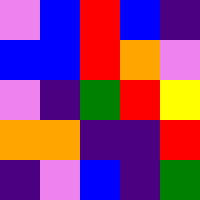[["violet", "blue", "red", "blue", "indigo"], ["blue", "blue", "red", "orange", "violet"], ["violet", "indigo", "green", "red", "yellow"], ["orange", "orange", "indigo", "indigo", "red"], ["indigo", "violet", "blue", "indigo", "green"]]